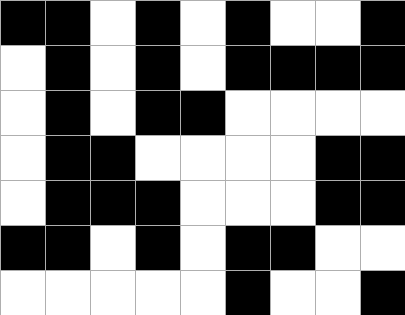[["black", "black", "white", "black", "white", "black", "white", "white", "black"], ["white", "black", "white", "black", "white", "black", "black", "black", "black"], ["white", "black", "white", "black", "black", "white", "white", "white", "white"], ["white", "black", "black", "white", "white", "white", "white", "black", "black"], ["white", "black", "black", "black", "white", "white", "white", "black", "black"], ["black", "black", "white", "black", "white", "black", "black", "white", "white"], ["white", "white", "white", "white", "white", "black", "white", "white", "black"]]